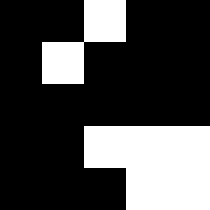[["black", "black", "white", "black", "black"], ["black", "white", "black", "black", "black"], ["black", "black", "black", "black", "black"], ["black", "black", "white", "white", "white"], ["black", "black", "black", "white", "white"]]